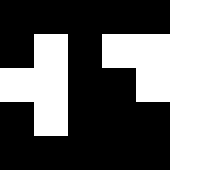[["black", "black", "black", "black", "black", "white"], ["black", "white", "black", "white", "white", "white"], ["white", "white", "black", "black", "white", "white"], ["black", "white", "black", "black", "black", "white"], ["black", "black", "black", "black", "black", "white"]]